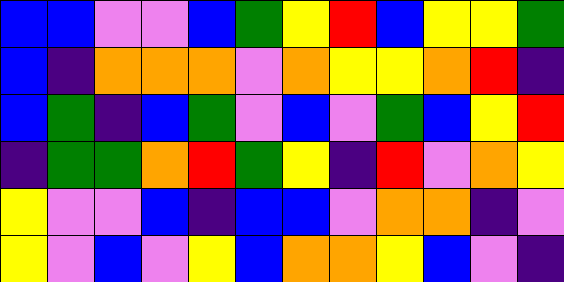[["blue", "blue", "violet", "violet", "blue", "green", "yellow", "red", "blue", "yellow", "yellow", "green"], ["blue", "indigo", "orange", "orange", "orange", "violet", "orange", "yellow", "yellow", "orange", "red", "indigo"], ["blue", "green", "indigo", "blue", "green", "violet", "blue", "violet", "green", "blue", "yellow", "red"], ["indigo", "green", "green", "orange", "red", "green", "yellow", "indigo", "red", "violet", "orange", "yellow"], ["yellow", "violet", "violet", "blue", "indigo", "blue", "blue", "violet", "orange", "orange", "indigo", "violet"], ["yellow", "violet", "blue", "violet", "yellow", "blue", "orange", "orange", "yellow", "blue", "violet", "indigo"]]